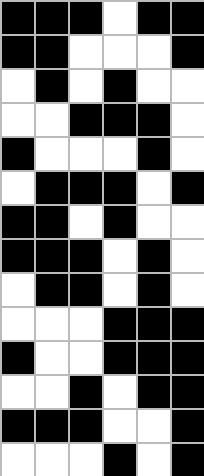[["black", "black", "black", "white", "black", "black"], ["black", "black", "white", "white", "white", "black"], ["white", "black", "white", "black", "white", "white"], ["white", "white", "black", "black", "black", "white"], ["black", "white", "white", "white", "black", "white"], ["white", "black", "black", "black", "white", "black"], ["black", "black", "white", "black", "white", "white"], ["black", "black", "black", "white", "black", "white"], ["white", "black", "black", "white", "black", "white"], ["white", "white", "white", "black", "black", "black"], ["black", "white", "white", "black", "black", "black"], ["white", "white", "black", "white", "black", "black"], ["black", "black", "black", "white", "white", "black"], ["white", "white", "white", "black", "white", "black"]]